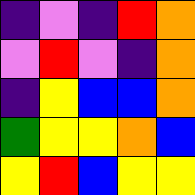[["indigo", "violet", "indigo", "red", "orange"], ["violet", "red", "violet", "indigo", "orange"], ["indigo", "yellow", "blue", "blue", "orange"], ["green", "yellow", "yellow", "orange", "blue"], ["yellow", "red", "blue", "yellow", "yellow"]]